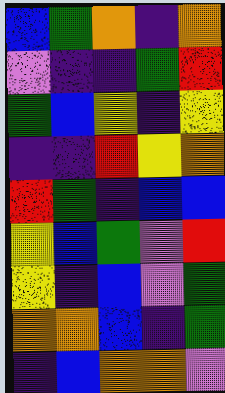[["blue", "green", "orange", "indigo", "orange"], ["violet", "indigo", "indigo", "green", "red"], ["green", "blue", "yellow", "indigo", "yellow"], ["indigo", "indigo", "red", "yellow", "orange"], ["red", "green", "indigo", "blue", "blue"], ["yellow", "blue", "green", "violet", "red"], ["yellow", "indigo", "blue", "violet", "green"], ["orange", "orange", "blue", "indigo", "green"], ["indigo", "blue", "orange", "orange", "violet"]]